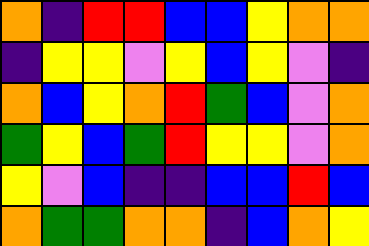[["orange", "indigo", "red", "red", "blue", "blue", "yellow", "orange", "orange"], ["indigo", "yellow", "yellow", "violet", "yellow", "blue", "yellow", "violet", "indigo"], ["orange", "blue", "yellow", "orange", "red", "green", "blue", "violet", "orange"], ["green", "yellow", "blue", "green", "red", "yellow", "yellow", "violet", "orange"], ["yellow", "violet", "blue", "indigo", "indigo", "blue", "blue", "red", "blue"], ["orange", "green", "green", "orange", "orange", "indigo", "blue", "orange", "yellow"]]